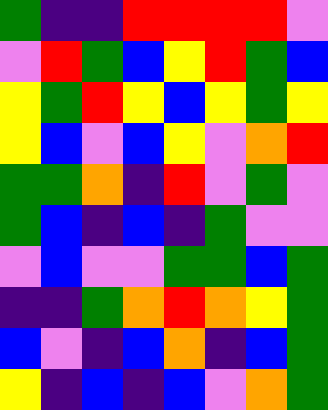[["green", "indigo", "indigo", "red", "red", "red", "red", "violet"], ["violet", "red", "green", "blue", "yellow", "red", "green", "blue"], ["yellow", "green", "red", "yellow", "blue", "yellow", "green", "yellow"], ["yellow", "blue", "violet", "blue", "yellow", "violet", "orange", "red"], ["green", "green", "orange", "indigo", "red", "violet", "green", "violet"], ["green", "blue", "indigo", "blue", "indigo", "green", "violet", "violet"], ["violet", "blue", "violet", "violet", "green", "green", "blue", "green"], ["indigo", "indigo", "green", "orange", "red", "orange", "yellow", "green"], ["blue", "violet", "indigo", "blue", "orange", "indigo", "blue", "green"], ["yellow", "indigo", "blue", "indigo", "blue", "violet", "orange", "green"]]